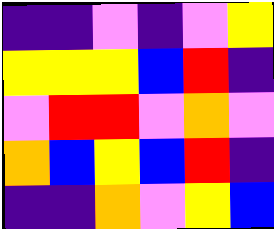[["indigo", "indigo", "violet", "indigo", "violet", "yellow"], ["yellow", "yellow", "yellow", "blue", "red", "indigo"], ["violet", "red", "red", "violet", "orange", "violet"], ["orange", "blue", "yellow", "blue", "red", "indigo"], ["indigo", "indigo", "orange", "violet", "yellow", "blue"]]